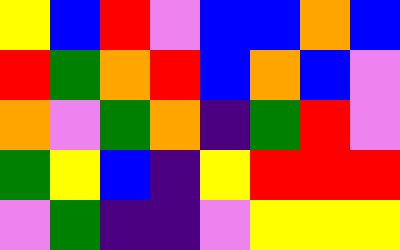[["yellow", "blue", "red", "violet", "blue", "blue", "orange", "blue"], ["red", "green", "orange", "red", "blue", "orange", "blue", "violet"], ["orange", "violet", "green", "orange", "indigo", "green", "red", "violet"], ["green", "yellow", "blue", "indigo", "yellow", "red", "red", "red"], ["violet", "green", "indigo", "indigo", "violet", "yellow", "yellow", "yellow"]]